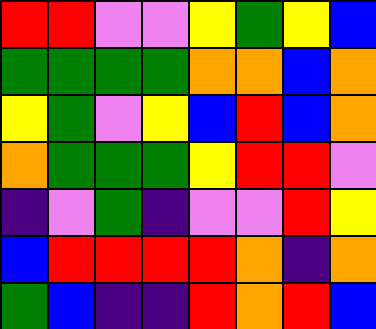[["red", "red", "violet", "violet", "yellow", "green", "yellow", "blue"], ["green", "green", "green", "green", "orange", "orange", "blue", "orange"], ["yellow", "green", "violet", "yellow", "blue", "red", "blue", "orange"], ["orange", "green", "green", "green", "yellow", "red", "red", "violet"], ["indigo", "violet", "green", "indigo", "violet", "violet", "red", "yellow"], ["blue", "red", "red", "red", "red", "orange", "indigo", "orange"], ["green", "blue", "indigo", "indigo", "red", "orange", "red", "blue"]]